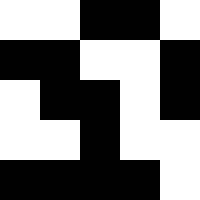[["white", "white", "black", "black", "white"], ["black", "black", "white", "white", "black"], ["white", "black", "black", "white", "black"], ["white", "white", "black", "white", "white"], ["black", "black", "black", "black", "white"]]